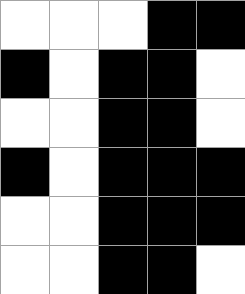[["white", "white", "white", "black", "black"], ["black", "white", "black", "black", "white"], ["white", "white", "black", "black", "white"], ["black", "white", "black", "black", "black"], ["white", "white", "black", "black", "black"], ["white", "white", "black", "black", "white"]]